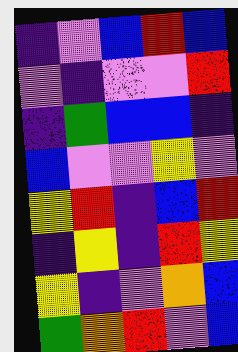[["indigo", "violet", "blue", "red", "blue"], ["violet", "indigo", "violet", "violet", "red"], ["indigo", "green", "blue", "blue", "indigo"], ["blue", "violet", "violet", "yellow", "violet"], ["yellow", "red", "indigo", "blue", "red"], ["indigo", "yellow", "indigo", "red", "yellow"], ["yellow", "indigo", "violet", "orange", "blue"], ["green", "orange", "red", "violet", "blue"]]